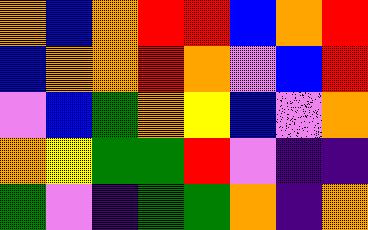[["orange", "blue", "orange", "red", "red", "blue", "orange", "red"], ["blue", "orange", "orange", "red", "orange", "violet", "blue", "red"], ["violet", "blue", "green", "orange", "yellow", "blue", "violet", "orange"], ["orange", "yellow", "green", "green", "red", "violet", "indigo", "indigo"], ["green", "violet", "indigo", "green", "green", "orange", "indigo", "orange"]]